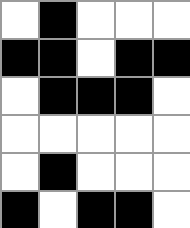[["white", "black", "white", "white", "white"], ["black", "black", "white", "black", "black"], ["white", "black", "black", "black", "white"], ["white", "white", "white", "white", "white"], ["white", "black", "white", "white", "white"], ["black", "white", "black", "black", "white"]]